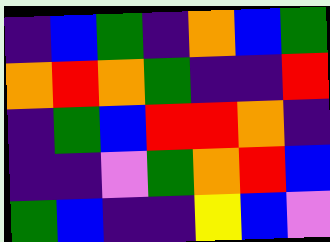[["indigo", "blue", "green", "indigo", "orange", "blue", "green"], ["orange", "red", "orange", "green", "indigo", "indigo", "red"], ["indigo", "green", "blue", "red", "red", "orange", "indigo"], ["indigo", "indigo", "violet", "green", "orange", "red", "blue"], ["green", "blue", "indigo", "indigo", "yellow", "blue", "violet"]]